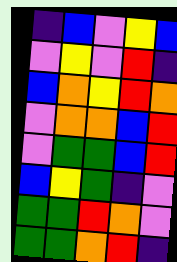[["indigo", "blue", "violet", "yellow", "blue"], ["violet", "yellow", "violet", "red", "indigo"], ["blue", "orange", "yellow", "red", "orange"], ["violet", "orange", "orange", "blue", "red"], ["violet", "green", "green", "blue", "red"], ["blue", "yellow", "green", "indigo", "violet"], ["green", "green", "red", "orange", "violet"], ["green", "green", "orange", "red", "indigo"]]